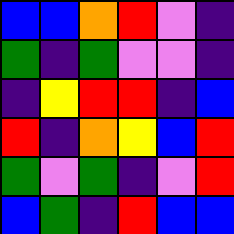[["blue", "blue", "orange", "red", "violet", "indigo"], ["green", "indigo", "green", "violet", "violet", "indigo"], ["indigo", "yellow", "red", "red", "indigo", "blue"], ["red", "indigo", "orange", "yellow", "blue", "red"], ["green", "violet", "green", "indigo", "violet", "red"], ["blue", "green", "indigo", "red", "blue", "blue"]]